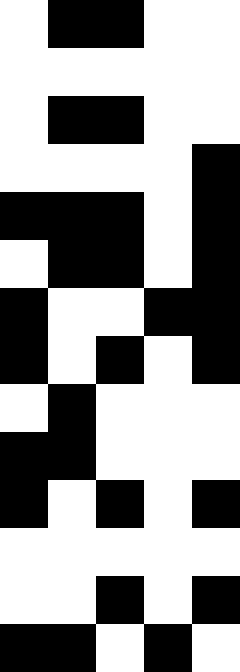[["white", "black", "black", "white", "white"], ["white", "white", "white", "white", "white"], ["white", "black", "black", "white", "white"], ["white", "white", "white", "white", "black"], ["black", "black", "black", "white", "black"], ["white", "black", "black", "white", "black"], ["black", "white", "white", "black", "black"], ["black", "white", "black", "white", "black"], ["white", "black", "white", "white", "white"], ["black", "black", "white", "white", "white"], ["black", "white", "black", "white", "black"], ["white", "white", "white", "white", "white"], ["white", "white", "black", "white", "black"], ["black", "black", "white", "black", "white"]]